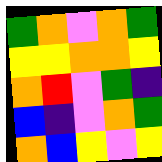[["green", "orange", "violet", "orange", "green"], ["yellow", "yellow", "orange", "orange", "yellow"], ["orange", "red", "violet", "green", "indigo"], ["blue", "indigo", "violet", "orange", "green"], ["orange", "blue", "yellow", "violet", "yellow"]]